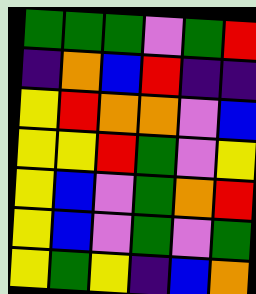[["green", "green", "green", "violet", "green", "red"], ["indigo", "orange", "blue", "red", "indigo", "indigo"], ["yellow", "red", "orange", "orange", "violet", "blue"], ["yellow", "yellow", "red", "green", "violet", "yellow"], ["yellow", "blue", "violet", "green", "orange", "red"], ["yellow", "blue", "violet", "green", "violet", "green"], ["yellow", "green", "yellow", "indigo", "blue", "orange"]]